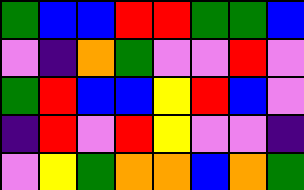[["green", "blue", "blue", "red", "red", "green", "green", "blue"], ["violet", "indigo", "orange", "green", "violet", "violet", "red", "violet"], ["green", "red", "blue", "blue", "yellow", "red", "blue", "violet"], ["indigo", "red", "violet", "red", "yellow", "violet", "violet", "indigo"], ["violet", "yellow", "green", "orange", "orange", "blue", "orange", "green"]]